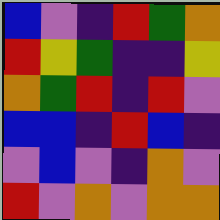[["blue", "violet", "indigo", "red", "green", "orange"], ["red", "yellow", "green", "indigo", "indigo", "yellow"], ["orange", "green", "red", "indigo", "red", "violet"], ["blue", "blue", "indigo", "red", "blue", "indigo"], ["violet", "blue", "violet", "indigo", "orange", "violet"], ["red", "violet", "orange", "violet", "orange", "orange"]]